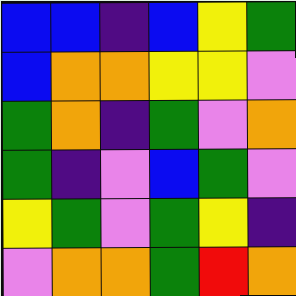[["blue", "blue", "indigo", "blue", "yellow", "green"], ["blue", "orange", "orange", "yellow", "yellow", "violet"], ["green", "orange", "indigo", "green", "violet", "orange"], ["green", "indigo", "violet", "blue", "green", "violet"], ["yellow", "green", "violet", "green", "yellow", "indigo"], ["violet", "orange", "orange", "green", "red", "orange"]]